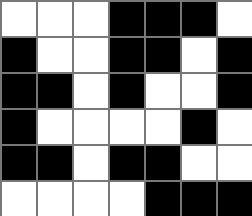[["white", "white", "white", "black", "black", "black", "white"], ["black", "white", "white", "black", "black", "white", "black"], ["black", "black", "white", "black", "white", "white", "black"], ["black", "white", "white", "white", "white", "black", "white"], ["black", "black", "white", "black", "black", "white", "white"], ["white", "white", "white", "white", "black", "black", "black"]]